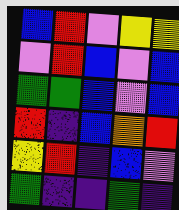[["blue", "red", "violet", "yellow", "yellow"], ["violet", "red", "blue", "violet", "blue"], ["green", "green", "blue", "violet", "blue"], ["red", "indigo", "blue", "orange", "red"], ["yellow", "red", "indigo", "blue", "violet"], ["green", "indigo", "indigo", "green", "indigo"]]